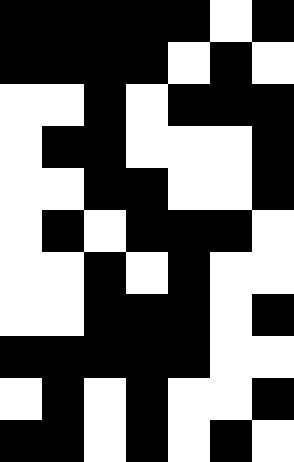[["black", "black", "black", "black", "black", "white", "black"], ["black", "black", "black", "black", "white", "black", "white"], ["white", "white", "black", "white", "black", "black", "black"], ["white", "black", "black", "white", "white", "white", "black"], ["white", "white", "black", "black", "white", "white", "black"], ["white", "black", "white", "black", "black", "black", "white"], ["white", "white", "black", "white", "black", "white", "white"], ["white", "white", "black", "black", "black", "white", "black"], ["black", "black", "black", "black", "black", "white", "white"], ["white", "black", "white", "black", "white", "white", "black"], ["black", "black", "white", "black", "white", "black", "white"]]